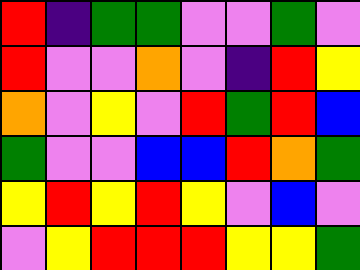[["red", "indigo", "green", "green", "violet", "violet", "green", "violet"], ["red", "violet", "violet", "orange", "violet", "indigo", "red", "yellow"], ["orange", "violet", "yellow", "violet", "red", "green", "red", "blue"], ["green", "violet", "violet", "blue", "blue", "red", "orange", "green"], ["yellow", "red", "yellow", "red", "yellow", "violet", "blue", "violet"], ["violet", "yellow", "red", "red", "red", "yellow", "yellow", "green"]]